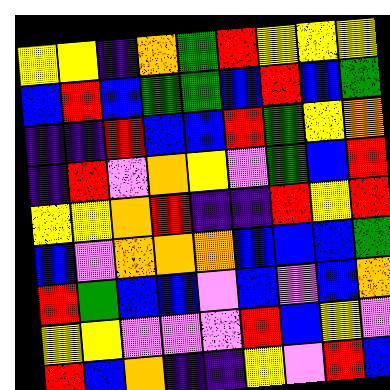[["yellow", "yellow", "indigo", "orange", "green", "red", "yellow", "yellow", "yellow"], ["blue", "red", "blue", "green", "green", "blue", "red", "blue", "green"], ["indigo", "indigo", "red", "blue", "blue", "red", "green", "yellow", "orange"], ["indigo", "red", "violet", "orange", "yellow", "violet", "green", "blue", "red"], ["yellow", "yellow", "orange", "red", "indigo", "indigo", "red", "yellow", "red"], ["blue", "violet", "orange", "orange", "orange", "blue", "blue", "blue", "green"], ["red", "green", "blue", "blue", "violet", "blue", "violet", "blue", "orange"], ["yellow", "yellow", "violet", "violet", "violet", "red", "blue", "yellow", "violet"], ["red", "blue", "orange", "indigo", "indigo", "yellow", "violet", "red", "blue"]]